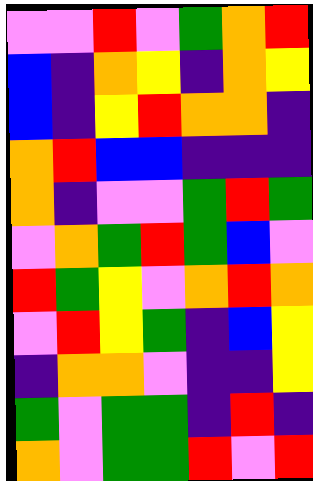[["violet", "violet", "red", "violet", "green", "orange", "red"], ["blue", "indigo", "orange", "yellow", "indigo", "orange", "yellow"], ["blue", "indigo", "yellow", "red", "orange", "orange", "indigo"], ["orange", "red", "blue", "blue", "indigo", "indigo", "indigo"], ["orange", "indigo", "violet", "violet", "green", "red", "green"], ["violet", "orange", "green", "red", "green", "blue", "violet"], ["red", "green", "yellow", "violet", "orange", "red", "orange"], ["violet", "red", "yellow", "green", "indigo", "blue", "yellow"], ["indigo", "orange", "orange", "violet", "indigo", "indigo", "yellow"], ["green", "violet", "green", "green", "indigo", "red", "indigo"], ["orange", "violet", "green", "green", "red", "violet", "red"]]